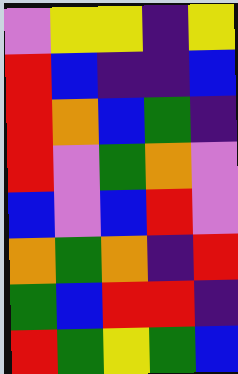[["violet", "yellow", "yellow", "indigo", "yellow"], ["red", "blue", "indigo", "indigo", "blue"], ["red", "orange", "blue", "green", "indigo"], ["red", "violet", "green", "orange", "violet"], ["blue", "violet", "blue", "red", "violet"], ["orange", "green", "orange", "indigo", "red"], ["green", "blue", "red", "red", "indigo"], ["red", "green", "yellow", "green", "blue"]]